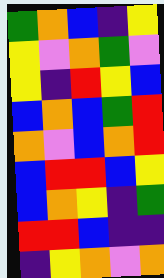[["green", "orange", "blue", "indigo", "yellow"], ["yellow", "violet", "orange", "green", "violet"], ["yellow", "indigo", "red", "yellow", "blue"], ["blue", "orange", "blue", "green", "red"], ["orange", "violet", "blue", "orange", "red"], ["blue", "red", "red", "blue", "yellow"], ["blue", "orange", "yellow", "indigo", "green"], ["red", "red", "blue", "indigo", "indigo"], ["indigo", "yellow", "orange", "violet", "orange"]]